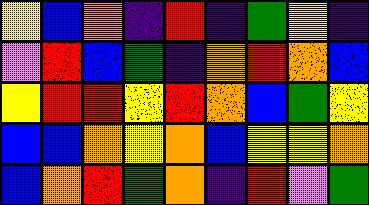[["yellow", "blue", "orange", "indigo", "red", "indigo", "green", "yellow", "indigo"], ["violet", "red", "blue", "green", "indigo", "orange", "red", "orange", "blue"], ["yellow", "red", "red", "yellow", "red", "orange", "blue", "green", "yellow"], ["blue", "blue", "orange", "yellow", "orange", "blue", "yellow", "yellow", "orange"], ["blue", "orange", "red", "green", "orange", "indigo", "red", "violet", "green"]]